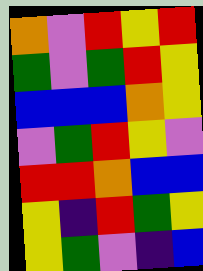[["orange", "violet", "red", "yellow", "red"], ["green", "violet", "green", "red", "yellow"], ["blue", "blue", "blue", "orange", "yellow"], ["violet", "green", "red", "yellow", "violet"], ["red", "red", "orange", "blue", "blue"], ["yellow", "indigo", "red", "green", "yellow"], ["yellow", "green", "violet", "indigo", "blue"]]